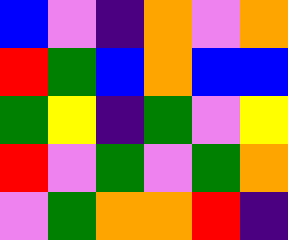[["blue", "violet", "indigo", "orange", "violet", "orange"], ["red", "green", "blue", "orange", "blue", "blue"], ["green", "yellow", "indigo", "green", "violet", "yellow"], ["red", "violet", "green", "violet", "green", "orange"], ["violet", "green", "orange", "orange", "red", "indigo"]]